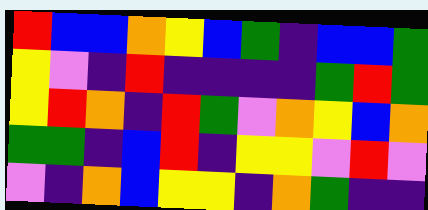[["red", "blue", "blue", "orange", "yellow", "blue", "green", "indigo", "blue", "blue", "green"], ["yellow", "violet", "indigo", "red", "indigo", "indigo", "indigo", "indigo", "green", "red", "green"], ["yellow", "red", "orange", "indigo", "red", "green", "violet", "orange", "yellow", "blue", "orange"], ["green", "green", "indigo", "blue", "red", "indigo", "yellow", "yellow", "violet", "red", "violet"], ["violet", "indigo", "orange", "blue", "yellow", "yellow", "indigo", "orange", "green", "indigo", "indigo"]]